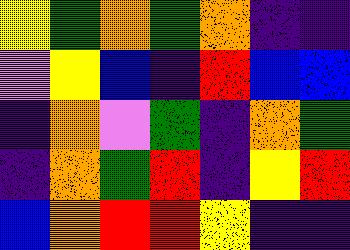[["yellow", "green", "orange", "green", "orange", "indigo", "indigo"], ["violet", "yellow", "blue", "indigo", "red", "blue", "blue"], ["indigo", "orange", "violet", "green", "indigo", "orange", "green"], ["indigo", "orange", "green", "red", "indigo", "yellow", "red"], ["blue", "orange", "red", "red", "yellow", "indigo", "indigo"]]